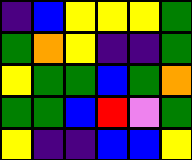[["indigo", "blue", "yellow", "yellow", "yellow", "green"], ["green", "orange", "yellow", "indigo", "indigo", "green"], ["yellow", "green", "green", "blue", "green", "orange"], ["green", "green", "blue", "red", "violet", "green"], ["yellow", "indigo", "indigo", "blue", "blue", "yellow"]]